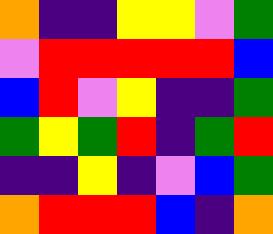[["orange", "indigo", "indigo", "yellow", "yellow", "violet", "green"], ["violet", "red", "red", "red", "red", "red", "blue"], ["blue", "red", "violet", "yellow", "indigo", "indigo", "green"], ["green", "yellow", "green", "red", "indigo", "green", "red"], ["indigo", "indigo", "yellow", "indigo", "violet", "blue", "green"], ["orange", "red", "red", "red", "blue", "indigo", "orange"]]